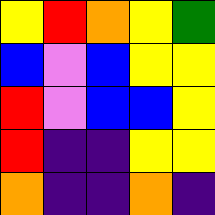[["yellow", "red", "orange", "yellow", "green"], ["blue", "violet", "blue", "yellow", "yellow"], ["red", "violet", "blue", "blue", "yellow"], ["red", "indigo", "indigo", "yellow", "yellow"], ["orange", "indigo", "indigo", "orange", "indigo"]]